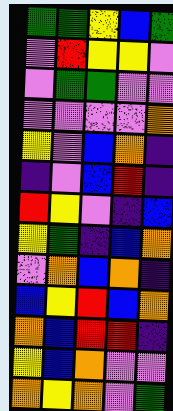[["green", "green", "yellow", "blue", "green"], ["violet", "red", "yellow", "yellow", "violet"], ["violet", "green", "green", "violet", "violet"], ["violet", "violet", "violet", "violet", "orange"], ["yellow", "violet", "blue", "orange", "indigo"], ["indigo", "violet", "blue", "red", "indigo"], ["red", "yellow", "violet", "indigo", "blue"], ["yellow", "green", "indigo", "blue", "orange"], ["violet", "orange", "blue", "orange", "indigo"], ["blue", "yellow", "red", "blue", "orange"], ["orange", "blue", "red", "red", "indigo"], ["yellow", "blue", "orange", "violet", "violet"], ["orange", "yellow", "orange", "violet", "green"]]